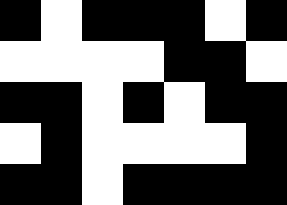[["black", "white", "black", "black", "black", "white", "black"], ["white", "white", "white", "white", "black", "black", "white"], ["black", "black", "white", "black", "white", "black", "black"], ["white", "black", "white", "white", "white", "white", "black"], ["black", "black", "white", "black", "black", "black", "black"]]